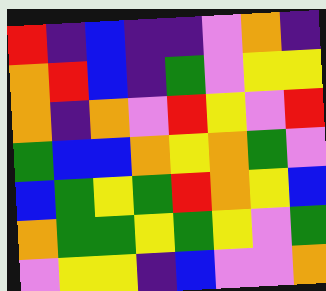[["red", "indigo", "blue", "indigo", "indigo", "violet", "orange", "indigo"], ["orange", "red", "blue", "indigo", "green", "violet", "yellow", "yellow"], ["orange", "indigo", "orange", "violet", "red", "yellow", "violet", "red"], ["green", "blue", "blue", "orange", "yellow", "orange", "green", "violet"], ["blue", "green", "yellow", "green", "red", "orange", "yellow", "blue"], ["orange", "green", "green", "yellow", "green", "yellow", "violet", "green"], ["violet", "yellow", "yellow", "indigo", "blue", "violet", "violet", "orange"]]